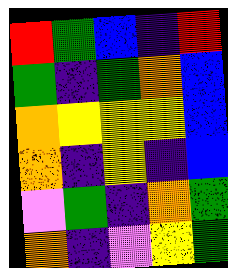[["red", "green", "blue", "indigo", "red"], ["green", "indigo", "green", "orange", "blue"], ["orange", "yellow", "yellow", "yellow", "blue"], ["orange", "indigo", "yellow", "indigo", "blue"], ["violet", "green", "indigo", "orange", "green"], ["orange", "indigo", "violet", "yellow", "green"]]